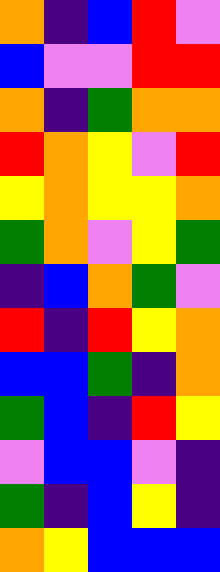[["orange", "indigo", "blue", "red", "violet"], ["blue", "violet", "violet", "red", "red"], ["orange", "indigo", "green", "orange", "orange"], ["red", "orange", "yellow", "violet", "red"], ["yellow", "orange", "yellow", "yellow", "orange"], ["green", "orange", "violet", "yellow", "green"], ["indigo", "blue", "orange", "green", "violet"], ["red", "indigo", "red", "yellow", "orange"], ["blue", "blue", "green", "indigo", "orange"], ["green", "blue", "indigo", "red", "yellow"], ["violet", "blue", "blue", "violet", "indigo"], ["green", "indigo", "blue", "yellow", "indigo"], ["orange", "yellow", "blue", "blue", "blue"]]